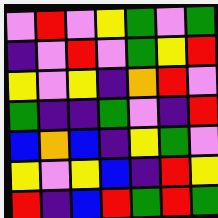[["violet", "red", "violet", "yellow", "green", "violet", "green"], ["indigo", "violet", "red", "violet", "green", "yellow", "red"], ["yellow", "violet", "yellow", "indigo", "orange", "red", "violet"], ["green", "indigo", "indigo", "green", "violet", "indigo", "red"], ["blue", "orange", "blue", "indigo", "yellow", "green", "violet"], ["yellow", "violet", "yellow", "blue", "indigo", "red", "yellow"], ["red", "indigo", "blue", "red", "green", "red", "green"]]